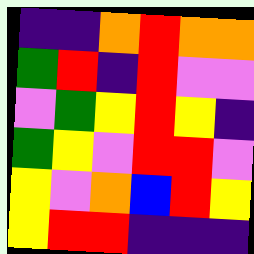[["indigo", "indigo", "orange", "red", "orange", "orange"], ["green", "red", "indigo", "red", "violet", "violet"], ["violet", "green", "yellow", "red", "yellow", "indigo"], ["green", "yellow", "violet", "red", "red", "violet"], ["yellow", "violet", "orange", "blue", "red", "yellow"], ["yellow", "red", "red", "indigo", "indigo", "indigo"]]